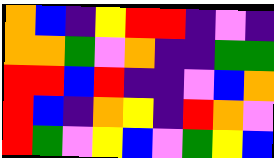[["orange", "blue", "indigo", "yellow", "red", "red", "indigo", "violet", "indigo"], ["orange", "orange", "green", "violet", "orange", "indigo", "indigo", "green", "green"], ["red", "red", "blue", "red", "indigo", "indigo", "violet", "blue", "orange"], ["red", "blue", "indigo", "orange", "yellow", "indigo", "red", "orange", "violet"], ["red", "green", "violet", "yellow", "blue", "violet", "green", "yellow", "blue"]]